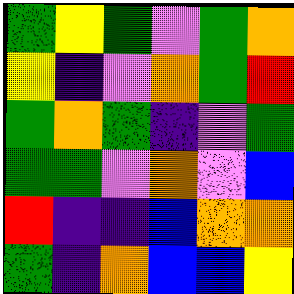[["green", "yellow", "green", "violet", "green", "orange"], ["yellow", "indigo", "violet", "orange", "green", "red"], ["green", "orange", "green", "indigo", "violet", "green"], ["green", "green", "violet", "orange", "violet", "blue"], ["red", "indigo", "indigo", "blue", "orange", "orange"], ["green", "indigo", "orange", "blue", "blue", "yellow"]]